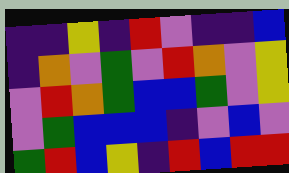[["indigo", "indigo", "yellow", "indigo", "red", "violet", "indigo", "indigo", "blue"], ["indigo", "orange", "violet", "green", "violet", "red", "orange", "violet", "yellow"], ["violet", "red", "orange", "green", "blue", "blue", "green", "violet", "yellow"], ["violet", "green", "blue", "blue", "blue", "indigo", "violet", "blue", "violet"], ["green", "red", "blue", "yellow", "indigo", "red", "blue", "red", "red"]]